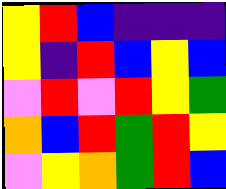[["yellow", "red", "blue", "indigo", "indigo", "indigo"], ["yellow", "indigo", "red", "blue", "yellow", "blue"], ["violet", "red", "violet", "red", "yellow", "green"], ["orange", "blue", "red", "green", "red", "yellow"], ["violet", "yellow", "orange", "green", "red", "blue"]]